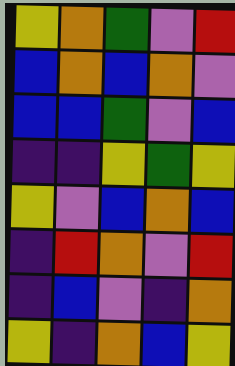[["yellow", "orange", "green", "violet", "red"], ["blue", "orange", "blue", "orange", "violet"], ["blue", "blue", "green", "violet", "blue"], ["indigo", "indigo", "yellow", "green", "yellow"], ["yellow", "violet", "blue", "orange", "blue"], ["indigo", "red", "orange", "violet", "red"], ["indigo", "blue", "violet", "indigo", "orange"], ["yellow", "indigo", "orange", "blue", "yellow"]]